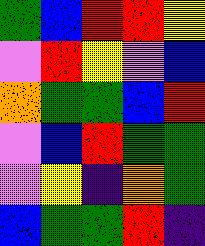[["green", "blue", "red", "red", "yellow"], ["violet", "red", "yellow", "violet", "blue"], ["orange", "green", "green", "blue", "red"], ["violet", "blue", "red", "green", "green"], ["violet", "yellow", "indigo", "orange", "green"], ["blue", "green", "green", "red", "indigo"]]